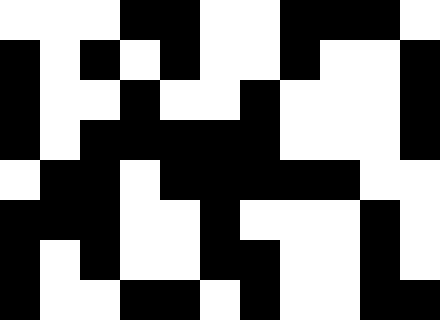[["white", "white", "white", "black", "black", "white", "white", "black", "black", "black", "white"], ["black", "white", "black", "white", "black", "white", "white", "black", "white", "white", "black"], ["black", "white", "white", "black", "white", "white", "black", "white", "white", "white", "black"], ["black", "white", "black", "black", "black", "black", "black", "white", "white", "white", "black"], ["white", "black", "black", "white", "black", "black", "black", "black", "black", "white", "white"], ["black", "black", "black", "white", "white", "black", "white", "white", "white", "black", "white"], ["black", "white", "black", "white", "white", "black", "black", "white", "white", "black", "white"], ["black", "white", "white", "black", "black", "white", "black", "white", "white", "black", "black"]]